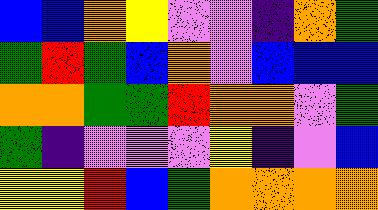[["blue", "blue", "orange", "yellow", "violet", "violet", "indigo", "orange", "green"], ["green", "red", "green", "blue", "orange", "violet", "blue", "blue", "blue"], ["orange", "orange", "green", "green", "red", "orange", "orange", "violet", "green"], ["green", "indigo", "violet", "violet", "violet", "yellow", "indigo", "violet", "blue"], ["yellow", "yellow", "red", "blue", "green", "orange", "orange", "orange", "orange"]]